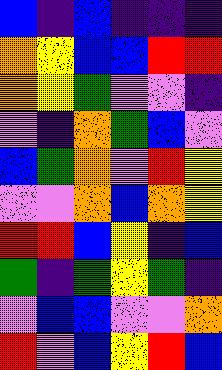[["blue", "indigo", "blue", "indigo", "indigo", "indigo"], ["orange", "yellow", "blue", "blue", "red", "red"], ["orange", "yellow", "green", "violet", "violet", "indigo"], ["violet", "indigo", "orange", "green", "blue", "violet"], ["blue", "green", "orange", "violet", "red", "yellow"], ["violet", "violet", "orange", "blue", "orange", "yellow"], ["red", "red", "blue", "yellow", "indigo", "blue"], ["green", "indigo", "green", "yellow", "green", "indigo"], ["violet", "blue", "blue", "violet", "violet", "orange"], ["red", "violet", "blue", "yellow", "red", "blue"]]